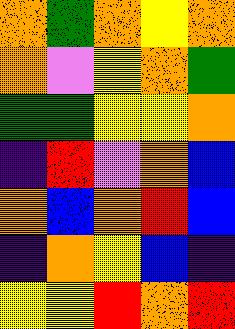[["orange", "green", "orange", "yellow", "orange"], ["orange", "violet", "yellow", "orange", "green"], ["green", "green", "yellow", "yellow", "orange"], ["indigo", "red", "violet", "orange", "blue"], ["orange", "blue", "orange", "red", "blue"], ["indigo", "orange", "yellow", "blue", "indigo"], ["yellow", "yellow", "red", "orange", "red"]]